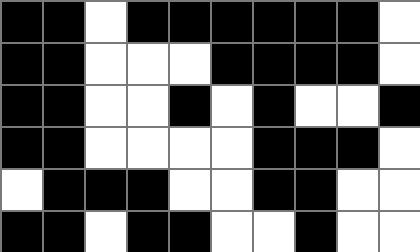[["black", "black", "white", "black", "black", "black", "black", "black", "black", "white"], ["black", "black", "white", "white", "white", "black", "black", "black", "black", "white"], ["black", "black", "white", "white", "black", "white", "black", "white", "white", "black"], ["black", "black", "white", "white", "white", "white", "black", "black", "black", "white"], ["white", "black", "black", "black", "white", "white", "black", "black", "white", "white"], ["black", "black", "white", "black", "black", "white", "white", "black", "white", "white"]]